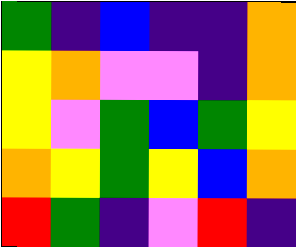[["green", "indigo", "blue", "indigo", "indigo", "orange"], ["yellow", "orange", "violet", "violet", "indigo", "orange"], ["yellow", "violet", "green", "blue", "green", "yellow"], ["orange", "yellow", "green", "yellow", "blue", "orange"], ["red", "green", "indigo", "violet", "red", "indigo"]]